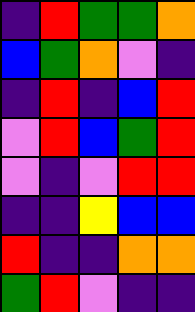[["indigo", "red", "green", "green", "orange"], ["blue", "green", "orange", "violet", "indigo"], ["indigo", "red", "indigo", "blue", "red"], ["violet", "red", "blue", "green", "red"], ["violet", "indigo", "violet", "red", "red"], ["indigo", "indigo", "yellow", "blue", "blue"], ["red", "indigo", "indigo", "orange", "orange"], ["green", "red", "violet", "indigo", "indigo"]]